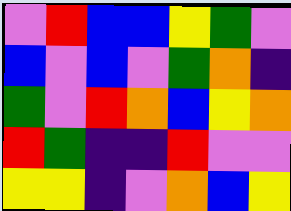[["violet", "red", "blue", "blue", "yellow", "green", "violet"], ["blue", "violet", "blue", "violet", "green", "orange", "indigo"], ["green", "violet", "red", "orange", "blue", "yellow", "orange"], ["red", "green", "indigo", "indigo", "red", "violet", "violet"], ["yellow", "yellow", "indigo", "violet", "orange", "blue", "yellow"]]